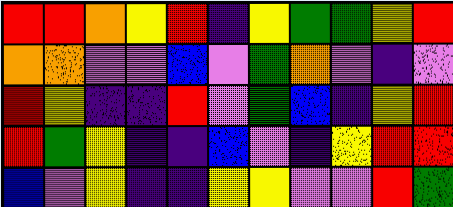[["red", "red", "orange", "yellow", "red", "indigo", "yellow", "green", "green", "yellow", "red"], ["orange", "orange", "violet", "violet", "blue", "violet", "green", "orange", "violet", "indigo", "violet"], ["red", "yellow", "indigo", "indigo", "red", "violet", "green", "blue", "indigo", "yellow", "red"], ["red", "green", "yellow", "indigo", "indigo", "blue", "violet", "indigo", "yellow", "red", "red"], ["blue", "violet", "yellow", "indigo", "indigo", "yellow", "yellow", "violet", "violet", "red", "green"]]